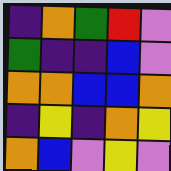[["indigo", "orange", "green", "red", "violet"], ["green", "indigo", "indigo", "blue", "violet"], ["orange", "orange", "blue", "blue", "orange"], ["indigo", "yellow", "indigo", "orange", "yellow"], ["orange", "blue", "violet", "yellow", "violet"]]